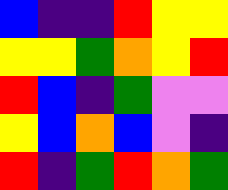[["blue", "indigo", "indigo", "red", "yellow", "yellow"], ["yellow", "yellow", "green", "orange", "yellow", "red"], ["red", "blue", "indigo", "green", "violet", "violet"], ["yellow", "blue", "orange", "blue", "violet", "indigo"], ["red", "indigo", "green", "red", "orange", "green"]]